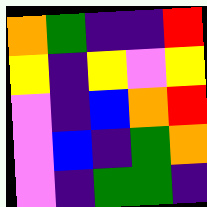[["orange", "green", "indigo", "indigo", "red"], ["yellow", "indigo", "yellow", "violet", "yellow"], ["violet", "indigo", "blue", "orange", "red"], ["violet", "blue", "indigo", "green", "orange"], ["violet", "indigo", "green", "green", "indigo"]]